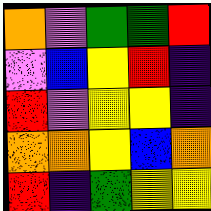[["orange", "violet", "green", "green", "red"], ["violet", "blue", "yellow", "red", "indigo"], ["red", "violet", "yellow", "yellow", "indigo"], ["orange", "orange", "yellow", "blue", "orange"], ["red", "indigo", "green", "yellow", "yellow"]]